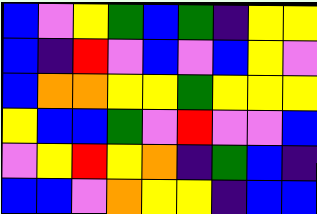[["blue", "violet", "yellow", "green", "blue", "green", "indigo", "yellow", "yellow"], ["blue", "indigo", "red", "violet", "blue", "violet", "blue", "yellow", "violet"], ["blue", "orange", "orange", "yellow", "yellow", "green", "yellow", "yellow", "yellow"], ["yellow", "blue", "blue", "green", "violet", "red", "violet", "violet", "blue"], ["violet", "yellow", "red", "yellow", "orange", "indigo", "green", "blue", "indigo"], ["blue", "blue", "violet", "orange", "yellow", "yellow", "indigo", "blue", "blue"]]